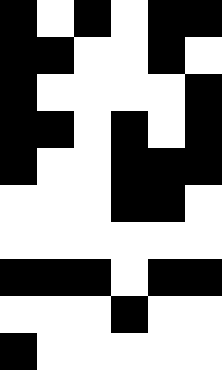[["black", "white", "black", "white", "black", "black"], ["black", "black", "white", "white", "black", "white"], ["black", "white", "white", "white", "white", "black"], ["black", "black", "white", "black", "white", "black"], ["black", "white", "white", "black", "black", "black"], ["white", "white", "white", "black", "black", "white"], ["white", "white", "white", "white", "white", "white"], ["black", "black", "black", "white", "black", "black"], ["white", "white", "white", "black", "white", "white"], ["black", "white", "white", "white", "white", "white"]]